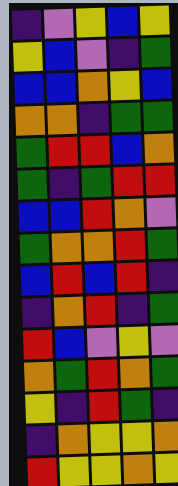[["indigo", "violet", "yellow", "blue", "yellow"], ["yellow", "blue", "violet", "indigo", "green"], ["blue", "blue", "orange", "yellow", "blue"], ["orange", "orange", "indigo", "green", "green"], ["green", "red", "red", "blue", "orange"], ["green", "indigo", "green", "red", "red"], ["blue", "blue", "red", "orange", "violet"], ["green", "orange", "orange", "red", "green"], ["blue", "red", "blue", "red", "indigo"], ["indigo", "orange", "red", "indigo", "green"], ["red", "blue", "violet", "yellow", "violet"], ["orange", "green", "red", "orange", "green"], ["yellow", "indigo", "red", "green", "indigo"], ["indigo", "orange", "yellow", "yellow", "orange"], ["red", "yellow", "yellow", "orange", "yellow"]]